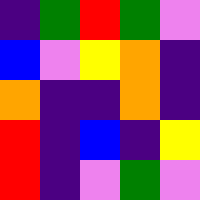[["indigo", "green", "red", "green", "violet"], ["blue", "violet", "yellow", "orange", "indigo"], ["orange", "indigo", "indigo", "orange", "indigo"], ["red", "indigo", "blue", "indigo", "yellow"], ["red", "indigo", "violet", "green", "violet"]]